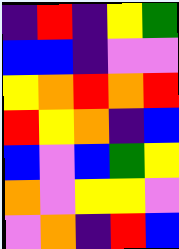[["indigo", "red", "indigo", "yellow", "green"], ["blue", "blue", "indigo", "violet", "violet"], ["yellow", "orange", "red", "orange", "red"], ["red", "yellow", "orange", "indigo", "blue"], ["blue", "violet", "blue", "green", "yellow"], ["orange", "violet", "yellow", "yellow", "violet"], ["violet", "orange", "indigo", "red", "blue"]]